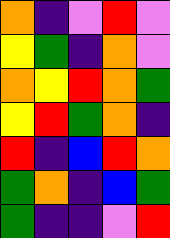[["orange", "indigo", "violet", "red", "violet"], ["yellow", "green", "indigo", "orange", "violet"], ["orange", "yellow", "red", "orange", "green"], ["yellow", "red", "green", "orange", "indigo"], ["red", "indigo", "blue", "red", "orange"], ["green", "orange", "indigo", "blue", "green"], ["green", "indigo", "indigo", "violet", "red"]]